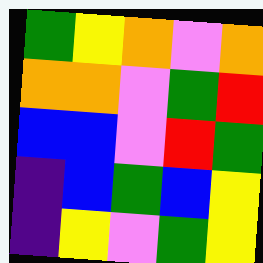[["green", "yellow", "orange", "violet", "orange"], ["orange", "orange", "violet", "green", "red"], ["blue", "blue", "violet", "red", "green"], ["indigo", "blue", "green", "blue", "yellow"], ["indigo", "yellow", "violet", "green", "yellow"]]